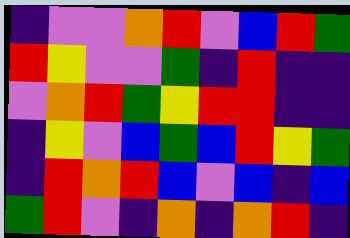[["indigo", "violet", "violet", "orange", "red", "violet", "blue", "red", "green"], ["red", "yellow", "violet", "violet", "green", "indigo", "red", "indigo", "indigo"], ["violet", "orange", "red", "green", "yellow", "red", "red", "indigo", "indigo"], ["indigo", "yellow", "violet", "blue", "green", "blue", "red", "yellow", "green"], ["indigo", "red", "orange", "red", "blue", "violet", "blue", "indigo", "blue"], ["green", "red", "violet", "indigo", "orange", "indigo", "orange", "red", "indigo"]]